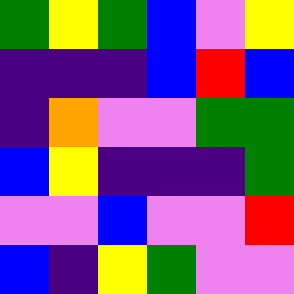[["green", "yellow", "green", "blue", "violet", "yellow"], ["indigo", "indigo", "indigo", "blue", "red", "blue"], ["indigo", "orange", "violet", "violet", "green", "green"], ["blue", "yellow", "indigo", "indigo", "indigo", "green"], ["violet", "violet", "blue", "violet", "violet", "red"], ["blue", "indigo", "yellow", "green", "violet", "violet"]]